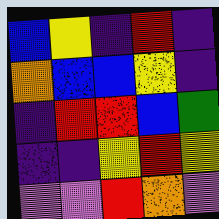[["blue", "yellow", "indigo", "red", "indigo"], ["orange", "blue", "blue", "yellow", "indigo"], ["indigo", "red", "red", "blue", "green"], ["indigo", "indigo", "yellow", "red", "yellow"], ["violet", "violet", "red", "orange", "violet"]]